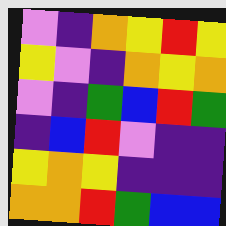[["violet", "indigo", "orange", "yellow", "red", "yellow"], ["yellow", "violet", "indigo", "orange", "yellow", "orange"], ["violet", "indigo", "green", "blue", "red", "green"], ["indigo", "blue", "red", "violet", "indigo", "indigo"], ["yellow", "orange", "yellow", "indigo", "indigo", "indigo"], ["orange", "orange", "red", "green", "blue", "blue"]]